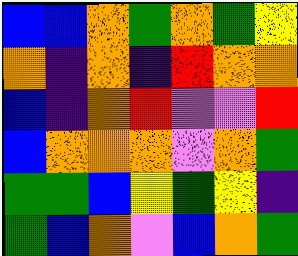[["blue", "blue", "orange", "green", "orange", "green", "yellow"], ["orange", "indigo", "orange", "indigo", "red", "orange", "orange"], ["blue", "indigo", "orange", "red", "violet", "violet", "red"], ["blue", "orange", "orange", "orange", "violet", "orange", "green"], ["green", "green", "blue", "yellow", "green", "yellow", "indigo"], ["green", "blue", "orange", "violet", "blue", "orange", "green"]]